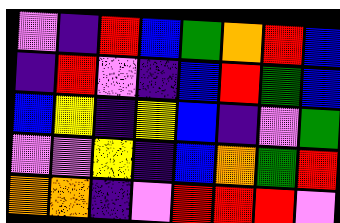[["violet", "indigo", "red", "blue", "green", "orange", "red", "blue"], ["indigo", "red", "violet", "indigo", "blue", "red", "green", "blue"], ["blue", "yellow", "indigo", "yellow", "blue", "indigo", "violet", "green"], ["violet", "violet", "yellow", "indigo", "blue", "orange", "green", "red"], ["orange", "orange", "indigo", "violet", "red", "red", "red", "violet"]]